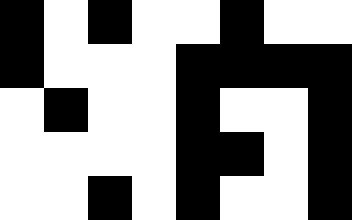[["black", "white", "black", "white", "white", "black", "white", "white"], ["black", "white", "white", "white", "black", "black", "black", "black"], ["white", "black", "white", "white", "black", "white", "white", "black"], ["white", "white", "white", "white", "black", "black", "white", "black"], ["white", "white", "black", "white", "black", "white", "white", "black"]]